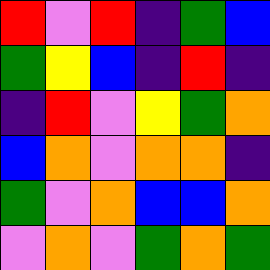[["red", "violet", "red", "indigo", "green", "blue"], ["green", "yellow", "blue", "indigo", "red", "indigo"], ["indigo", "red", "violet", "yellow", "green", "orange"], ["blue", "orange", "violet", "orange", "orange", "indigo"], ["green", "violet", "orange", "blue", "blue", "orange"], ["violet", "orange", "violet", "green", "orange", "green"]]